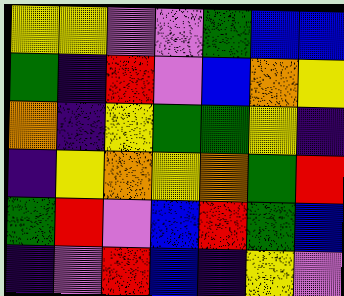[["yellow", "yellow", "violet", "violet", "green", "blue", "blue"], ["green", "indigo", "red", "violet", "blue", "orange", "yellow"], ["orange", "indigo", "yellow", "green", "green", "yellow", "indigo"], ["indigo", "yellow", "orange", "yellow", "orange", "green", "red"], ["green", "red", "violet", "blue", "red", "green", "blue"], ["indigo", "violet", "red", "blue", "indigo", "yellow", "violet"]]